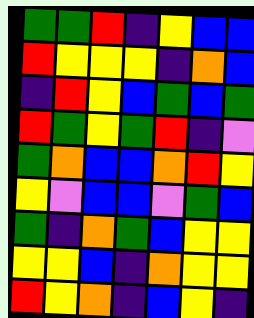[["green", "green", "red", "indigo", "yellow", "blue", "blue"], ["red", "yellow", "yellow", "yellow", "indigo", "orange", "blue"], ["indigo", "red", "yellow", "blue", "green", "blue", "green"], ["red", "green", "yellow", "green", "red", "indigo", "violet"], ["green", "orange", "blue", "blue", "orange", "red", "yellow"], ["yellow", "violet", "blue", "blue", "violet", "green", "blue"], ["green", "indigo", "orange", "green", "blue", "yellow", "yellow"], ["yellow", "yellow", "blue", "indigo", "orange", "yellow", "yellow"], ["red", "yellow", "orange", "indigo", "blue", "yellow", "indigo"]]